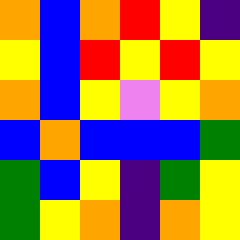[["orange", "blue", "orange", "red", "yellow", "indigo"], ["yellow", "blue", "red", "yellow", "red", "yellow"], ["orange", "blue", "yellow", "violet", "yellow", "orange"], ["blue", "orange", "blue", "blue", "blue", "green"], ["green", "blue", "yellow", "indigo", "green", "yellow"], ["green", "yellow", "orange", "indigo", "orange", "yellow"]]